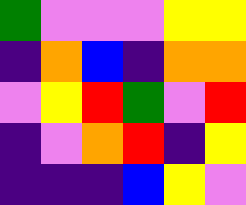[["green", "violet", "violet", "violet", "yellow", "yellow"], ["indigo", "orange", "blue", "indigo", "orange", "orange"], ["violet", "yellow", "red", "green", "violet", "red"], ["indigo", "violet", "orange", "red", "indigo", "yellow"], ["indigo", "indigo", "indigo", "blue", "yellow", "violet"]]